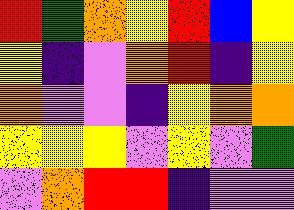[["red", "green", "orange", "yellow", "red", "blue", "yellow"], ["yellow", "indigo", "violet", "orange", "red", "indigo", "yellow"], ["orange", "violet", "violet", "indigo", "yellow", "orange", "orange"], ["yellow", "yellow", "yellow", "violet", "yellow", "violet", "green"], ["violet", "orange", "red", "red", "indigo", "violet", "violet"]]